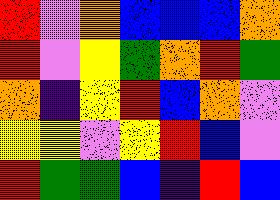[["red", "violet", "orange", "blue", "blue", "blue", "orange"], ["red", "violet", "yellow", "green", "orange", "red", "green"], ["orange", "indigo", "yellow", "red", "blue", "orange", "violet"], ["yellow", "yellow", "violet", "yellow", "red", "blue", "violet"], ["red", "green", "green", "blue", "indigo", "red", "blue"]]